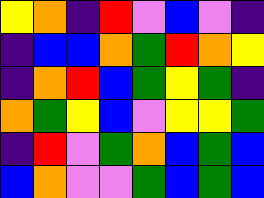[["yellow", "orange", "indigo", "red", "violet", "blue", "violet", "indigo"], ["indigo", "blue", "blue", "orange", "green", "red", "orange", "yellow"], ["indigo", "orange", "red", "blue", "green", "yellow", "green", "indigo"], ["orange", "green", "yellow", "blue", "violet", "yellow", "yellow", "green"], ["indigo", "red", "violet", "green", "orange", "blue", "green", "blue"], ["blue", "orange", "violet", "violet", "green", "blue", "green", "blue"]]